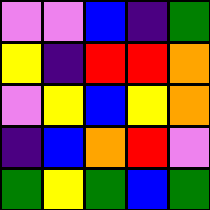[["violet", "violet", "blue", "indigo", "green"], ["yellow", "indigo", "red", "red", "orange"], ["violet", "yellow", "blue", "yellow", "orange"], ["indigo", "blue", "orange", "red", "violet"], ["green", "yellow", "green", "blue", "green"]]